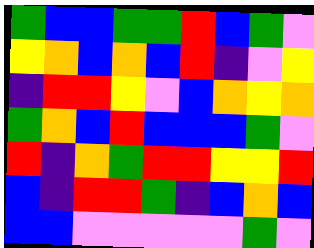[["green", "blue", "blue", "green", "green", "red", "blue", "green", "violet"], ["yellow", "orange", "blue", "orange", "blue", "red", "indigo", "violet", "yellow"], ["indigo", "red", "red", "yellow", "violet", "blue", "orange", "yellow", "orange"], ["green", "orange", "blue", "red", "blue", "blue", "blue", "green", "violet"], ["red", "indigo", "orange", "green", "red", "red", "yellow", "yellow", "red"], ["blue", "indigo", "red", "red", "green", "indigo", "blue", "orange", "blue"], ["blue", "blue", "violet", "violet", "violet", "violet", "violet", "green", "violet"]]